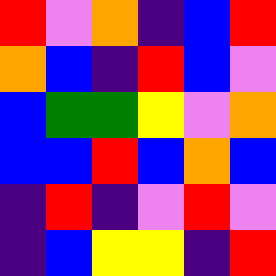[["red", "violet", "orange", "indigo", "blue", "red"], ["orange", "blue", "indigo", "red", "blue", "violet"], ["blue", "green", "green", "yellow", "violet", "orange"], ["blue", "blue", "red", "blue", "orange", "blue"], ["indigo", "red", "indigo", "violet", "red", "violet"], ["indigo", "blue", "yellow", "yellow", "indigo", "red"]]